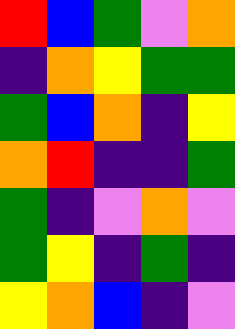[["red", "blue", "green", "violet", "orange"], ["indigo", "orange", "yellow", "green", "green"], ["green", "blue", "orange", "indigo", "yellow"], ["orange", "red", "indigo", "indigo", "green"], ["green", "indigo", "violet", "orange", "violet"], ["green", "yellow", "indigo", "green", "indigo"], ["yellow", "orange", "blue", "indigo", "violet"]]